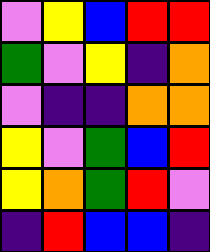[["violet", "yellow", "blue", "red", "red"], ["green", "violet", "yellow", "indigo", "orange"], ["violet", "indigo", "indigo", "orange", "orange"], ["yellow", "violet", "green", "blue", "red"], ["yellow", "orange", "green", "red", "violet"], ["indigo", "red", "blue", "blue", "indigo"]]